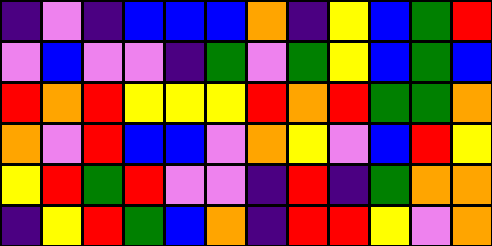[["indigo", "violet", "indigo", "blue", "blue", "blue", "orange", "indigo", "yellow", "blue", "green", "red"], ["violet", "blue", "violet", "violet", "indigo", "green", "violet", "green", "yellow", "blue", "green", "blue"], ["red", "orange", "red", "yellow", "yellow", "yellow", "red", "orange", "red", "green", "green", "orange"], ["orange", "violet", "red", "blue", "blue", "violet", "orange", "yellow", "violet", "blue", "red", "yellow"], ["yellow", "red", "green", "red", "violet", "violet", "indigo", "red", "indigo", "green", "orange", "orange"], ["indigo", "yellow", "red", "green", "blue", "orange", "indigo", "red", "red", "yellow", "violet", "orange"]]